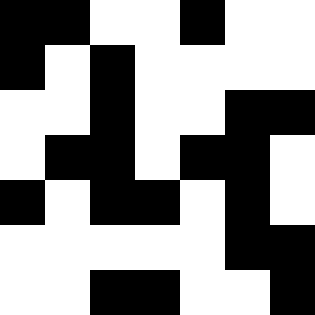[["black", "black", "white", "white", "black", "white", "white"], ["black", "white", "black", "white", "white", "white", "white"], ["white", "white", "black", "white", "white", "black", "black"], ["white", "black", "black", "white", "black", "black", "white"], ["black", "white", "black", "black", "white", "black", "white"], ["white", "white", "white", "white", "white", "black", "black"], ["white", "white", "black", "black", "white", "white", "black"]]